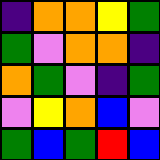[["indigo", "orange", "orange", "yellow", "green"], ["green", "violet", "orange", "orange", "indigo"], ["orange", "green", "violet", "indigo", "green"], ["violet", "yellow", "orange", "blue", "violet"], ["green", "blue", "green", "red", "blue"]]